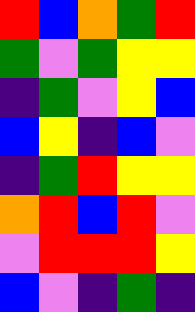[["red", "blue", "orange", "green", "red"], ["green", "violet", "green", "yellow", "yellow"], ["indigo", "green", "violet", "yellow", "blue"], ["blue", "yellow", "indigo", "blue", "violet"], ["indigo", "green", "red", "yellow", "yellow"], ["orange", "red", "blue", "red", "violet"], ["violet", "red", "red", "red", "yellow"], ["blue", "violet", "indigo", "green", "indigo"]]